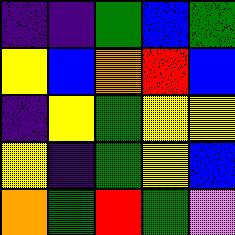[["indigo", "indigo", "green", "blue", "green"], ["yellow", "blue", "orange", "red", "blue"], ["indigo", "yellow", "green", "yellow", "yellow"], ["yellow", "indigo", "green", "yellow", "blue"], ["orange", "green", "red", "green", "violet"]]